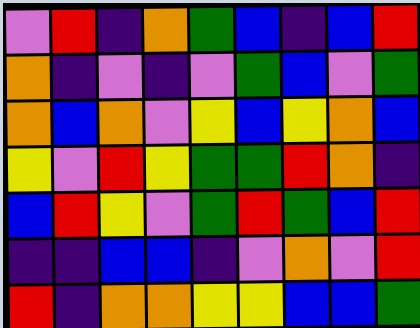[["violet", "red", "indigo", "orange", "green", "blue", "indigo", "blue", "red"], ["orange", "indigo", "violet", "indigo", "violet", "green", "blue", "violet", "green"], ["orange", "blue", "orange", "violet", "yellow", "blue", "yellow", "orange", "blue"], ["yellow", "violet", "red", "yellow", "green", "green", "red", "orange", "indigo"], ["blue", "red", "yellow", "violet", "green", "red", "green", "blue", "red"], ["indigo", "indigo", "blue", "blue", "indigo", "violet", "orange", "violet", "red"], ["red", "indigo", "orange", "orange", "yellow", "yellow", "blue", "blue", "green"]]